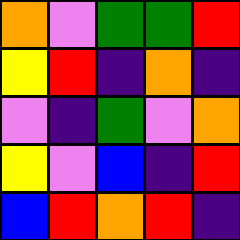[["orange", "violet", "green", "green", "red"], ["yellow", "red", "indigo", "orange", "indigo"], ["violet", "indigo", "green", "violet", "orange"], ["yellow", "violet", "blue", "indigo", "red"], ["blue", "red", "orange", "red", "indigo"]]